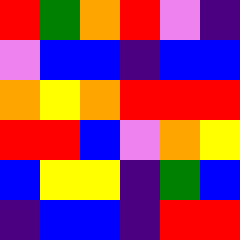[["red", "green", "orange", "red", "violet", "indigo"], ["violet", "blue", "blue", "indigo", "blue", "blue"], ["orange", "yellow", "orange", "red", "red", "red"], ["red", "red", "blue", "violet", "orange", "yellow"], ["blue", "yellow", "yellow", "indigo", "green", "blue"], ["indigo", "blue", "blue", "indigo", "red", "red"]]